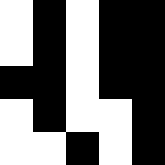[["white", "black", "white", "black", "black"], ["white", "black", "white", "black", "black"], ["black", "black", "white", "black", "black"], ["white", "black", "white", "white", "black"], ["white", "white", "black", "white", "black"]]